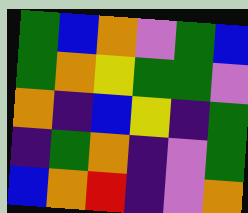[["green", "blue", "orange", "violet", "green", "blue"], ["green", "orange", "yellow", "green", "green", "violet"], ["orange", "indigo", "blue", "yellow", "indigo", "green"], ["indigo", "green", "orange", "indigo", "violet", "green"], ["blue", "orange", "red", "indigo", "violet", "orange"]]